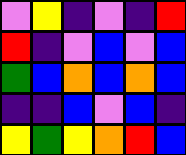[["violet", "yellow", "indigo", "violet", "indigo", "red"], ["red", "indigo", "violet", "blue", "violet", "blue"], ["green", "blue", "orange", "blue", "orange", "blue"], ["indigo", "indigo", "blue", "violet", "blue", "indigo"], ["yellow", "green", "yellow", "orange", "red", "blue"]]